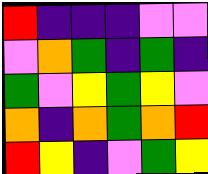[["red", "indigo", "indigo", "indigo", "violet", "violet"], ["violet", "orange", "green", "indigo", "green", "indigo"], ["green", "violet", "yellow", "green", "yellow", "violet"], ["orange", "indigo", "orange", "green", "orange", "red"], ["red", "yellow", "indigo", "violet", "green", "yellow"]]